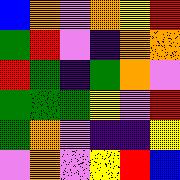[["blue", "orange", "violet", "orange", "yellow", "red"], ["green", "red", "violet", "indigo", "orange", "orange"], ["red", "green", "indigo", "green", "orange", "violet"], ["green", "green", "green", "yellow", "violet", "red"], ["green", "orange", "violet", "indigo", "indigo", "yellow"], ["violet", "orange", "violet", "yellow", "red", "blue"]]